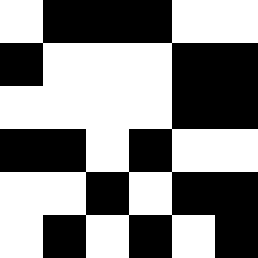[["white", "black", "black", "black", "white", "white"], ["black", "white", "white", "white", "black", "black"], ["white", "white", "white", "white", "black", "black"], ["black", "black", "white", "black", "white", "white"], ["white", "white", "black", "white", "black", "black"], ["white", "black", "white", "black", "white", "black"]]